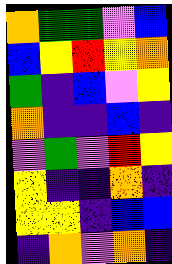[["orange", "green", "green", "violet", "blue"], ["blue", "yellow", "red", "yellow", "orange"], ["green", "indigo", "blue", "violet", "yellow"], ["orange", "indigo", "indigo", "blue", "indigo"], ["violet", "green", "violet", "red", "yellow"], ["yellow", "indigo", "indigo", "orange", "indigo"], ["yellow", "yellow", "indigo", "blue", "blue"], ["indigo", "orange", "violet", "orange", "indigo"]]